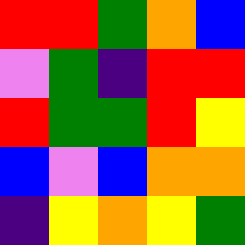[["red", "red", "green", "orange", "blue"], ["violet", "green", "indigo", "red", "red"], ["red", "green", "green", "red", "yellow"], ["blue", "violet", "blue", "orange", "orange"], ["indigo", "yellow", "orange", "yellow", "green"]]